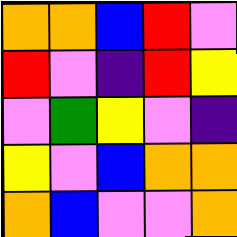[["orange", "orange", "blue", "red", "violet"], ["red", "violet", "indigo", "red", "yellow"], ["violet", "green", "yellow", "violet", "indigo"], ["yellow", "violet", "blue", "orange", "orange"], ["orange", "blue", "violet", "violet", "orange"]]